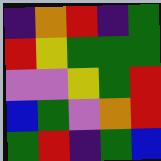[["indigo", "orange", "red", "indigo", "green"], ["red", "yellow", "green", "green", "green"], ["violet", "violet", "yellow", "green", "red"], ["blue", "green", "violet", "orange", "red"], ["green", "red", "indigo", "green", "blue"]]